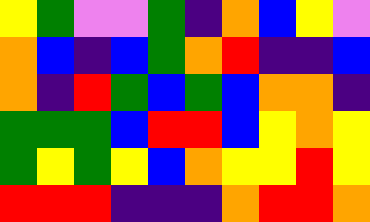[["yellow", "green", "violet", "violet", "green", "indigo", "orange", "blue", "yellow", "violet"], ["orange", "blue", "indigo", "blue", "green", "orange", "red", "indigo", "indigo", "blue"], ["orange", "indigo", "red", "green", "blue", "green", "blue", "orange", "orange", "indigo"], ["green", "green", "green", "blue", "red", "red", "blue", "yellow", "orange", "yellow"], ["green", "yellow", "green", "yellow", "blue", "orange", "yellow", "yellow", "red", "yellow"], ["red", "red", "red", "indigo", "indigo", "indigo", "orange", "red", "red", "orange"]]